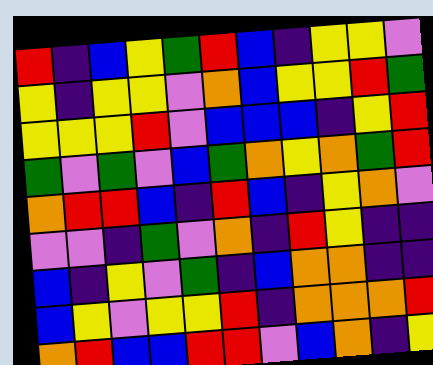[["red", "indigo", "blue", "yellow", "green", "red", "blue", "indigo", "yellow", "yellow", "violet"], ["yellow", "indigo", "yellow", "yellow", "violet", "orange", "blue", "yellow", "yellow", "red", "green"], ["yellow", "yellow", "yellow", "red", "violet", "blue", "blue", "blue", "indigo", "yellow", "red"], ["green", "violet", "green", "violet", "blue", "green", "orange", "yellow", "orange", "green", "red"], ["orange", "red", "red", "blue", "indigo", "red", "blue", "indigo", "yellow", "orange", "violet"], ["violet", "violet", "indigo", "green", "violet", "orange", "indigo", "red", "yellow", "indigo", "indigo"], ["blue", "indigo", "yellow", "violet", "green", "indigo", "blue", "orange", "orange", "indigo", "indigo"], ["blue", "yellow", "violet", "yellow", "yellow", "red", "indigo", "orange", "orange", "orange", "red"], ["orange", "red", "blue", "blue", "red", "red", "violet", "blue", "orange", "indigo", "yellow"]]